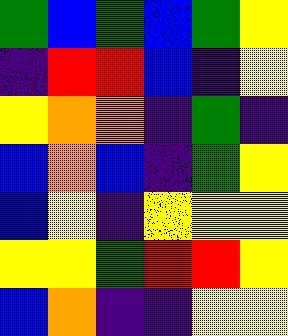[["green", "blue", "green", "blue", "green", "yellow"], ["indigo", "red", "red", "blue", "indigo", "yellow"], ["yellow", "orange", "orange", "indigo", "green", "indigo"], ["blue", "orange", "blue", "indigo", "green", "yellow"], ["blue", "yellow", "indigo", "yellow", "yellow", "yellow"], ["yellow", "yellow", "green", "red", "red", "yellow"], ["blue", "orange", "indigo", "indigo", "yellow", "yellow"]]